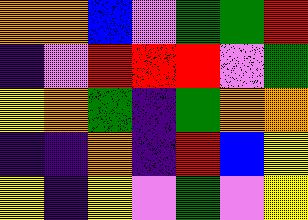[["orange", "orange", "blue", "violet", "green", "green", "red"], ["indigo", "violet", "red", "red", "red", "violet", "green"], ["yellow", "orange", "green", "indigo", "green", "orange", "orange"], ["indigo", "indigo", "orange", "indigo", "red", "blue", "yellow"], ["yellow", "indigo", "yellow", "violet", "green", "violet", "yellow"]]